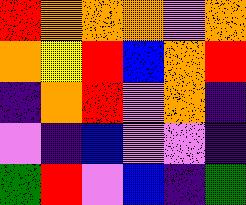[["red", "orange", "orange", "orange", "violet", "orange"], ["orange", "yellow", "red", "blue", "orange", "red"], ["indigo", "orange", "red", "violet", "orange", "indigo"], ["violet", "indigo", "blue", "violet", "violet", "indigo"], ["green", "red", "violet", "blue", "indigo", "green"]]